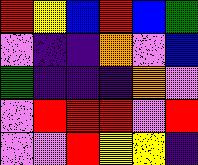[["red", "yellow", "blue", "red", "blue", "green"], ["violet", "indigo", "indigo", "orange", "violet", "blue"], ["green", "indigo", "indigo", "indigo", "orange", "violet"], ["violet", "red", "red", "red", "violet", "red"], ["violet", "violet", "red", "yellow", "yellow", "indigo"]]